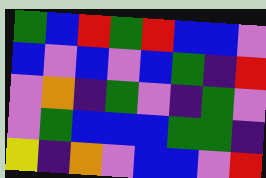[["green", "blue", "red", "green", "red", "blue", "blue", "violet"], ["blue", "violet", "blue", "violet", "blue", "green", "indigo", "red"], ["violet", "orange", "indigo", "green", "violet", "indigo", "green", "violet"], ["violet", "green", "blue", "blue", "blue", "green", "green", "indigo"], ["yellow", "indigo", "orange", "violet", "blue", "blue", "violet", "red"]]